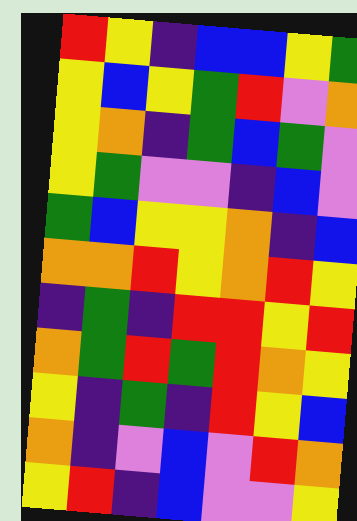[["red", "yellow", "indigo", "blue", "blue", "yellow", "green"], ["yellow", "blue", "yellow", "green", "red", "violet", "orange"], ["yellow", "orange", "indigo", "green", "blue", "green", "violet"], ["yellow", "green", "violet", "violet", "indigo", "blue", "violet"], ["green", "blue", "yellow", "yellow", "orange", "indigo", "blue"], ["orange", "orange", "red", "yellow", "orange", "red", "yellow"], ["indigo", "green", "indigo", "red", "red", "yellow", "red"], ["orange", "green", "red", "green", "red", "orange", "yellow"], ["yellow", "indigo", "green", "indigo", "red", "yellow", "blue"], ["orange", "indigo", "violet", "blue", "violet", "red", "orange"], ["yellow", "red", "indigo", "blue", "violet", "violet", "yellow"]]